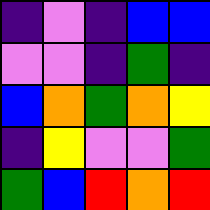[["indigo", "violet", "indigo", "blue", "blue"], ["violet", "violet", "indigo", "green", "indigo"], ["blue", "orange", "green", "orange", "yellow"], ["indigo", "yellow", "violet", "violet", "green"], ["green", "blue", "red", "orange", "red"]]